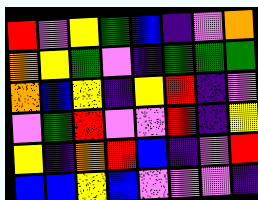[["red", "violet", "yellow", "green", "blue", "indigo", "violet", "orange"], ["orange", "yellow", "green", "violet", "indigo", "green", "green", "green"], ["orange", "blue", "yellow", "indigo", "yellow", "red", "indigo", "violet"], ["violet", "green", "red", "violet", "violet", "red", "indigo", "yellow"], ["yellow", "indigo", "orange", "red", "blue", "indigo", "violet", "red"], ["blue", "blue", "yellow", "blue", "violet", "violet", "violet", "indigo"]]